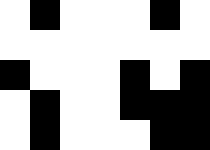[["white", "black", "white", "white", "white", "black", "white"], ["white", "white", "white", "white", "white", "white", "white"], ["black", "white", "white", "white", "black", "white", "black"], ["white", "black", "white", "white", "black", "black", "black"], ["white", "black", "white", "white", "white", "black", "black"]]